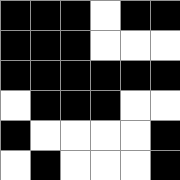[["black", "black", "black", "white", "black", "black"], ["black", "black", "black", "white", "white", "white"], ["black", "black", "black", "black", "black", "black"], ["white", "black", "black", "black", "white", "white"], ["black", "white", "white", "white", "white", "black"], ["white", "black", "white", "white", "white", "black"]]